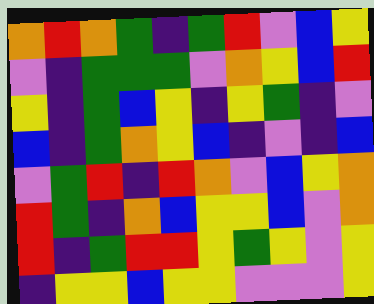[["orange", "red", "orange", "green", "indigo", "green", "red", "violet", "blue", "yellow"], ["violet", "indigo", "green", "green", "green", "violet", "orange", "yellow", "blue", "red"], ["yellow", "indigo", "green", "blue", "yellow", "indigo", "yellow", "green", "indigo", "violet"], ["blue", "indigo", "green", "orange", "yellow", "blue", "indigo", "violet", "indigo", "blue"], ["violet", "green", "red", "indigo", "red", "orange", "violet", "blue", "yellow", "orange"], ["red", "green", "indigo", "orange", "blue", "yellow", "yellow", "blue", "violet", "orange"], ["red", "indigo", "green", "red", "red", "yellow", "green", "yellow", "violet", "yellow"], ["indigo", "yellow", "yellow", "blue", "yellow", "yellow", "violet", "violet", "violet", "yellow"]]